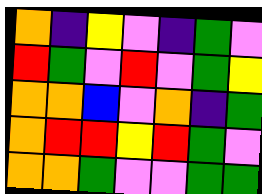[["orange", "indigo", "yellow", "violet", "indigo", "green", "violet"], ["red", "green", "violet", "red", "violet", "green", "yellow"], ["orange", "orange", "blue", "violet", "orange", "indigo", "green"], ["orange", "red", "red", "yellow", "red", "green", "violet"], ["orange", "orange", "green", "violet", "violet", "green", "green"]]